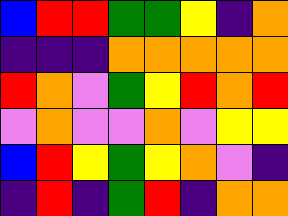[["blue", "red", "red", "green", "green", "yellow", "indigo", "orange"], ["indigo", "indigo", "indigo", "orange", "orange", "orange", "orange", "orange"], ["red", "orange", "violet", "green", "yellow", "red", "orange", "red"], ["violet", "orange", "violet", "violet", "orange", "violet", "yellow", "yellow"], ["blue", "red", "yellow", "green", "yellow", "orange", "violet", "indigo"], ["indigo", "red", "indigo", "green", "red", "indigo", "orange", "orange"]]